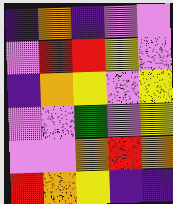[["indigo", "orange", "indigo", "violet", "violet"], ["violet", "red", "red", "yellow", "violet"], ["indigo", "orange", "yellow", "violet", "yellow"], ["violet", "violet", "green", "violet", "yellow"], ["violet", "violet", "orange", "red", "orange"], ["red", "orange", "yellow", "indigo", "indigo"]]